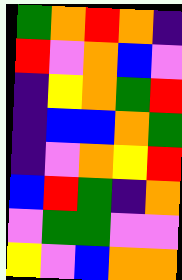[["green", "orange", "red", "orange", "indigo"], ["red", "violet", "orange", "blue", "violet"], ["indigo", "yellow", "orange", "green", "red"], ["indigo", "blue", "blue", "orange", "green"], ["indigo", "violet", "orange", "yellow", "red"], ["blue", "red", "green", "indigo", "orange"], ["violet", "green", "green", "violet", "violet"], ["yellow", "violet", "blue", "orange", "orange"]]